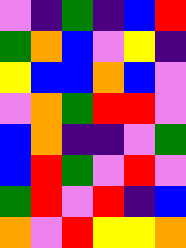[["violet", "indigo", "green", "indigo", "blue", "red"], ["green", "orange", "blue", "violet", "yellow", "indigo"], ["yellow", "blue", "blue", "orange", "blue", "violet"], ["violet", "orange", "green", "red", "red", "violet"], ["blue", "orange", "indigo", "indigo", "violet", "green"], ["blue", "red", "green", "violet", "red", "violet"], ["green", "red", "violet", "red", "indigo", "blue"], ["orange", "violet", "red", "yellow", "yellow", "orange"]]